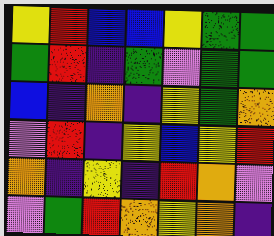[["yellow", "red", "blue", "blue", "yellow", "green", "green"], ["green", "red", "indigo", "green", "violet", "green", "green"], ["blue", "indigo", "orange", "indigo", "yellow", "green", "orange"], ["violet", "red", "indigo", "yellow", "blue", "yellow", "red"], ["orange", "indigo", "yellow", "indigo", "red", "orange", "violet"], ["violet", "green", "red", "orange", "yellow", "orange", "indigo"]]